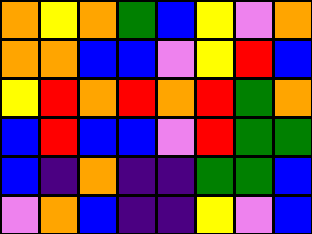[["orange", "yellow", "orange", "green", "blue", "yellow", "violet", "orange"], ["orange", "orange", "blue", "blue", "violet", "yellow", "red", "blue"], ["yellow", "red", "orange", "red", "orange", "red", "green", "orange"], ["blue", "red", "blue", "blue", "violet", "red", "green", "green"], ["blue", "indigo", "orange", "indigo", "indigo", "green", "green", "blue"], ["violet", "orange", "blue", "indigo", "indigo", "yellow", "violet", "blue"]]